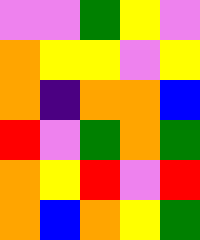[["violet", "violet", "green", "yellow", "violet"], ["orange", "yellow", "yellow", "violet", "yellow"], ["orange", "indigo", "orange", "orange", "blue"], ["red", "violet", "green", "orange", "green"], ["orange", "yellow", "red", "violet", "red"], ["orange", "blue", "orange", "yellow", "green"]]